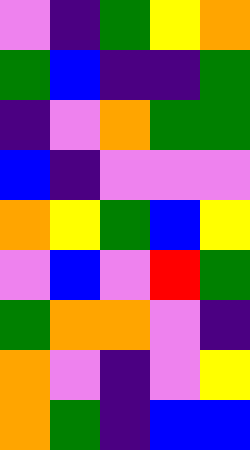[["violet", "indigo", "green", "yellow", "orange"], ["green", "blue", "indigo", "indigo", "green"], ["indigo", "violet", "orange", "green", "green"], ["blue", "indigo", "violet", "violet", "violet"], ["orange", "yellow", "green", "blue", "yellow"], ["violet", "blue", "violet", "red", "green"], ["green", "orange", "orange", "violet", "indigo"], ["orange", "violet", "indigo", "violet", "yellow"], ["orange", "green", "indigo", "blue", "blue"]]